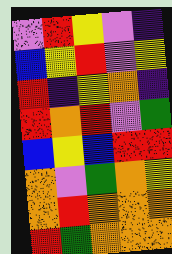[["violet", "red", "yellow", "violet", "indigo"], ["blue", "yellow", "red", "violet", "yellow"], ["red", "indigo", "yellow", "orange", "indigo"], ["red", "orange", "red", "violet", "green"], ["blue", "yellow", "blue", "red", "red"], ["orange", "violet", "green", "orange", "yellow"], ["orange", "red", "orange", "orange", "orange"], ["red", "green", "orange", "orange", "orange"]]